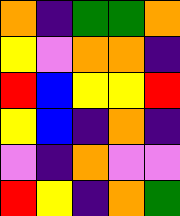[["orange", "indigo", "green", "green", "orange"], ["yellow", "violet", "orange", "orange", "indigo"], ["red", "blue", "yellow", "yellow", "red"], ["yellow", "blue", "indigo", "orange", "indigo"], ["violet", "indigo", "orange", "violet", "violet"], ["red", "yellow", "indigo", "orange", "green"]]